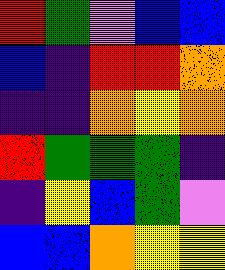[["red", "green", "violet", "blue", "blue"], ["blue", "indigo", "red", "red", "orange"], ["indigo", "indigo", "orange", "yellow", "orange"], ["red", "green", "green", "green", "indigo"], ["indigo", "yellow", "blue", "green", "violet"], ["blue", "blue", "orange", "yellow", "yellow"]]